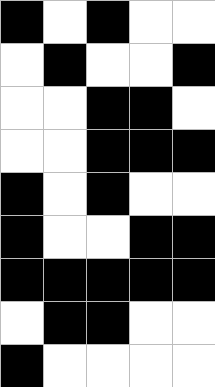[["black", "white", "black", "white", "white"], ["white", "black", "white", "white", "black"], ["white", "white", "black", "black", "white"], ["white", "white", "black", "black", "black"], ["black", "white", "black", "white", "white"], ["black", "white", "white", "black", "black"], ["black", "black", "black", "black", "black"], ["white", "black", "black", "white", "white"], ["black", "white", "white", "white", "white"]]